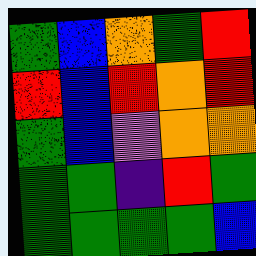[["green", "blue", "orange", "green", "red"], ["red", "blue", "red", "orange", "red"], ["green", "blue", "violet", "orange", "orange"], ["green", "green", "indigo", "red", "green"], ["green", "green", "green", "green", "blue"]]